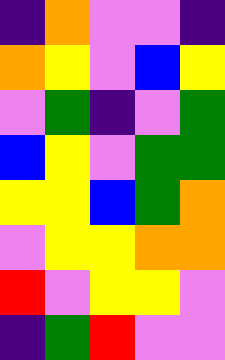[["indigo", "orange", "violet", "violet", "indigo"], ["orange", "yellow", "violet", "blue", "yellow"], ["violet", "green", "indigo", "violet", "green"], ["blue", "yellow", "violet", "green", "green"], ["yellow", "yellow", "blue", "green", "orange"], ["violet", "yellow", "yellow", "orange", "orange"], ["red", "violet", "yellow", "yellow", "violet"], ["indigo", "green", "red", "violet", "violet"]]